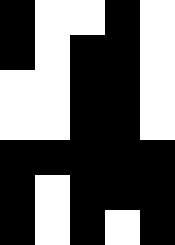[["black", "white", "white", "black", "white"], ["black", "white", "black", "black", "white"], ["white", "white", "black", "black", "white"], ["white", "white", "black", "black", "white"], ["black", "black", "black", "black", "black"], ["black", "white", "black", "black", "black"], ["black", "white", "black", "white", "black"]]